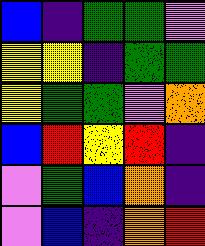[["blue", "indigo", "green", "green", "violet"], ["yellow", "yellow", "indigo", "green", "green"], ["yellow", "green", "green", "violet", "orange"], ["blue", "red", "yellow", "red", "indigo"], ["violet", "green", "blue", "orange", "indigo"], ["violet", "blue", "indigo", "orange", "red"]]